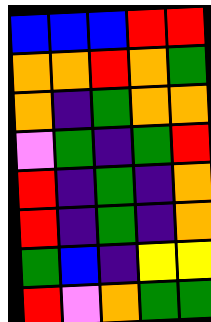[["blue", "blue", "blue", "red", "red"], ["orange", "orange", "red", "orange", "green"], ["orange", "indigo", "green", "orange", "orange"], ["violet", "green", "indigo", "green", "red"], ["red", "indigo", "green", "indigo", "orange"], ["red", "indigo", "green", "indigo", "orange"], ["green", "blue", "indigo", "yellow", "yellow"], ["red", "violet", "orange", "green", "green"]]